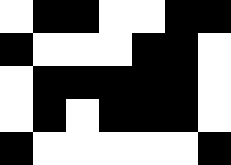[["white", "black", "black", "white", "white", "black", "black"], ["black", "white", "white", "white", "black", "black", "white"], ["white", "black", "black", "black", "black", "black", "white"], ["white", "black", "white", "black", "black", "black", "white"], ["black", "white", "white", "white", "white", "white", "black"]]